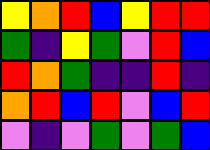[["yellow", "orange", "red", "blue", "yellow", "red", "red"], ["green", "indigo", "yellow", "green", "violet", "red", "blue"], ["red", "orange", "green", "indigo", "indigo", "red", "indigo"], ["orange", "red", "blue", "red", "violet", "blue", "red"], ["violet", "indigo", "violet", "green", "violet", "green", "blue"]]